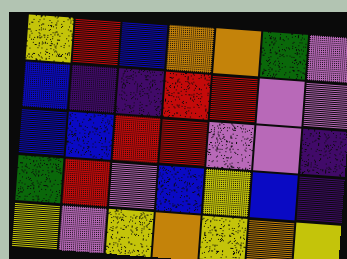[["yellow", "red", "blue", "orange", "orange", "green", "violet"], ["blue", "indigo", "indigo", "red", "red", "violet", "violet"], ["blue", "blue", "red", "red", "violet", "violet", "indigo"], ["green", "red", "violet", "blue", "yellow", "blue", "indigo"], ["yellow", "violet", "yellow", "orange", "yellow", "orange", "yellow"]]